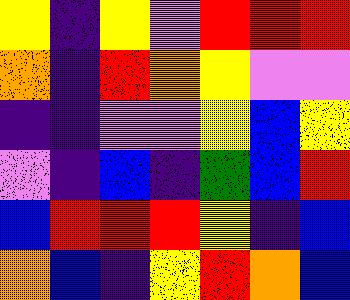[["yellow", "indigo", "yellow", "violet", "red", "red", "red"], ["orange", "indigo", "red", "orange", "yellow", "violet", "violet"], ["indigo", "indigo", "violet", "violet", "yellow", "blue", "yellow"], ["violet", "indigo", "blue", "indigo", "green", "blue", "red"], ["blue", "red", "red", "red", "yellow", "indigo", "blue"], ["orange", "blue", "indigo", "yellow", "red", "orange", "blue"]]